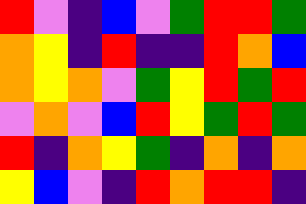[["red", "violet", "indigo", "blue", "violet", "green", "red", "red", "green"], ["orange", "yellow", "indigo", "red", "indigo", "indigo", "red", "orange", "blue"], ["orange", "yellow", "orange", "violet", "green", "yellow", "red", "green", "red"], ["violet", "orange", "violet", "blue", "red", "yellow", "green", "red", "green"], ["red", "indigo", "orange", "yellow", "green", "indigo", "orange", "indigo", "orange"], ["yellow", "blue", "violet", "indigo", "red", "orange", "red", "red", "indigo"]]